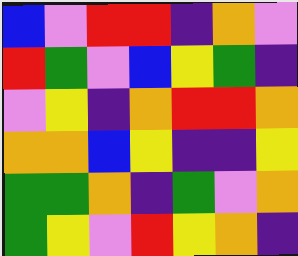[["blue", "violet", "red", "red", "indigo", "orange", "violet"], ["red", "green", "violet", "blue", "yellow", "green", "indigo"], ["violet", "yellow", "indigo", "orange", "red", "red", "orange"], ["orange", "orange", "blue", "yellow", "indigo", "indigo", "yellow"], ["green", "green", "orange", "indigo", "green", "violet", "orange"], ["green", "yellow", "violet", "red", "yellow", "orange", "indigo"]]